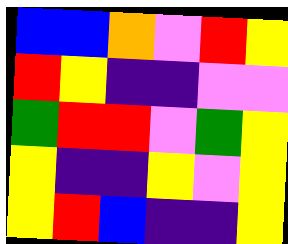[["blue", "blue", "orange", "violet", "red", "yellow"], ["red", "yellow", "indigo", "indigo", "violet", "violet"], ["green", "red", "red", "violet", "green", "yellow"], ["yellow", "indigo", "indigo", "yellow", "violet", "yellow"], ["yellow", "red", "blue", "indigo", "indigo", "yellow"]]